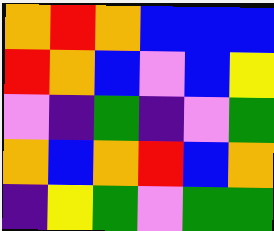[["orange", "red", "orange", "blue", "blue", "blue"], ["red", "orange", "blue", "violet", "blue", "yellow"], ["violet", "indigo", "green", "indigo", "violet", "green"], ["orange", "blue", "orange", "red", "blue", "orange"], ["indigo", "yellow", "green", "violet", "green", "green"]]